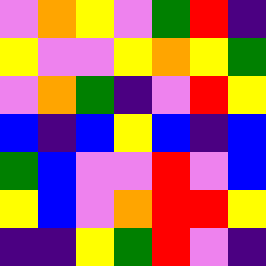[["violet", "orange", "yellow", "violet", "green", "red", "indigo"], ["yellow", "violet", "violet", "yellow", "orange", "yellow", "green"], ["violet", "orange", "green", "indigo", "violet", "red", "yellow"], ["blue", "indigo", "blue", "yellow", "blue", "indigo", "blue"], ["green", "blue", "violet", "violet", "red", "violet", "blue"], ["yellow", "blue", "violet", "orange", "red", "red", "yellow"], ["indigo", "indigo", "yellow", "green", "red", "violet", "indigo"]]